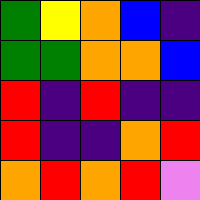[["green", "yellow", "orange", "blue", "indigo"], ["green", "green", "orange", "orange", "blue"], ["red", "indigo", "red", "indigo", "indigo"], ["red", "indigo", "indigo", "orange", "red"], ["orange", "red", "orange", "red", "violet"]]